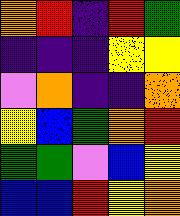[["orange", "red", "indigo", "red", "green"], ["indigo", "indigo", "indigo", "yellow", "yellow"], ["violet", "orange", "indigo", "indigo", "orange"], ["yellow", "blue", "green", "orange", "red"], ["green", "green", "violet", "blue", "yellow"], ["blue", "blue", "red", "yellow", "orange"]]